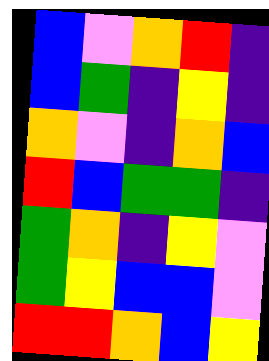[["blue", "violet", "orange", "red", "indigo"], ["blue", "green", "indigo", "yellow", "indigo"], ["orange", "violet", "indigo", "orange", "blue"], ["red", "blue", "green", "green", "indigo"], ["green", "orange", "indigo", "yellow", "violet"], ["green", "yellow", "blue", "blue", "violet"], ["red", "red", "orange", "blue", "yellow"]]